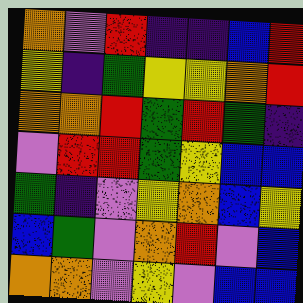[["orange", "violet", "red", "indigo", "indigo", "blue", "red"], ["yellow", "indigo", "green", "yellow", "yellow", "orange", "red"], ["orange", "orange", "red", "green", "red", "green", "indigo"], ["violet", "red", "red", "green", "yellow", "blue", "blue"], ["green", "indigo", "violet", "yellow", "orange", "blue", "yellow"], ["blue", "green", "violet", "orange", "red", "violet", "blue"], ["orange", "orange", "violet", "yellow", "violet", "blue", "blue"]]